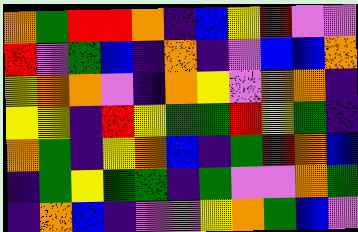[["orange", "green", "red", "red", "orange", "indigo", "blue", "yellow", "red", "violet", "violet"], ["red", "violet", "green", "blue", "indigo", "orange", "indigo", "violet", "blue", "blue", "orange"], ["yellow", "orange", "orange", "violet", "indigo", "orange", "yellow", "violet", "orange", "orange", "indigo"], ["yellow", "yellow", "indigo", "red", "yellow", "green", "green", "red", "yellow", "green", "indigo"], ["orange", "green", "indigo", "yellow", "orange", "blue", "indigo", "green", "red", "orange", "blue"], ["indigo", "green", "yellow", "green", "green", "indigo", "green", "violet", "violet", "orange", "green"], ["indigo", "orange", "blue", "indigo", "violet", "violet", "yellow", "orange", "green", "blue", "violet"]]